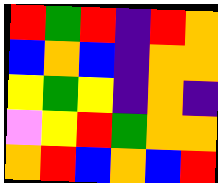[["red", "green", "red", "indigo", "red", "orange"], ["blue", "orange", "blue", "indigo", "orange", "orange"], ["yellow", "green", "yellow", "indigo", "orange", "indigo"], ["violet", "yellow", "red", "green", "orange", "orange"], ["orange", "red", "blue", "orange", "blue", "red"]]